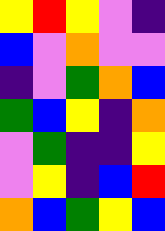[["yellow", "red", "yellow", "violet", "indigo"], ["blue", "violet", "orange", "violet", "violet"], ["indigo", "violet", "green", "orange", "blue"], ["green", "blue", "yellow", "indigo", "orange"], ["violet", "green", "indigo", "indigo", "yellow"], ["violet", "yellow", "indigo", "blue", "red"], ["orange", "blue", "green", "yellow", "blue"]]